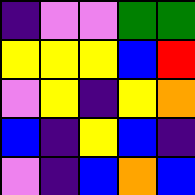[["indigo", "violet", "violet", "green", "green"], ["yellow", "yellow", "yellow", "blue", "red"], ["violet", "yellow", "indigo", "yellow", "orange"], ["blue", "indigo", "yellow", "blue", "indigo"], ["violet", "indigo", "blue", "orange", "blue"]]